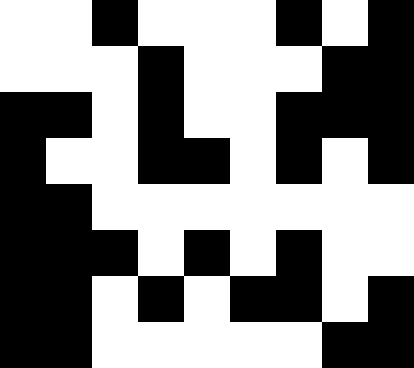[["white", "white", "black", "white", "white", "white", "black", "white", "black"], ["white", "white", "white", "black", "white", "white", "white", "black", "black"], ["black", "black", "white", "black", "white", "white", "black", "black", "black"], ["black", "white", "white", "black", "black", "white", "black", "white", "black"], ["black", "black", "white", "white", "white", "white", "white", "white", "white"], ["black", "black", "black", "white", "black", "white", "black", "white", "white"], ["black", "black", "white", "black", "white", "black", "black", "white", "black"], ["black", "black", "white", "white", "white", "white", "white", "black", "black"]]